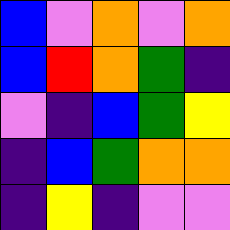[["blue", "violet", "orange", "violet", "orange"], ["blue", "red", "orange", "green", "indigo"], ["violet", "indigo", "blue", "green", "yellow"], ["indigo", "blue", "green", "orange", "orange"], ["indigo", "yellow", "indigo", "violet", "violet"]]